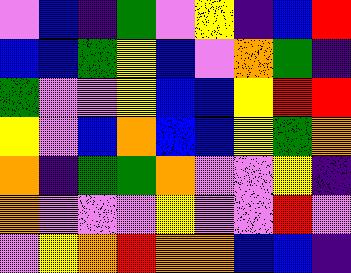[["violet", "blue", "indigo", "green", "violet", "yellow", "indigo", "blue", "red"], ["blue", "blue", "green", "yellow", "blue", "violet", "orange", "green", "indigo"], ["green", "violet", "violet", "yellow", "blue", "blue", "yellow", "red", "red"], ["yellow", "violet", "blue", "orange", "blue", "blue", "yellow", "green", "orange"], ["orange", "indigo", "green", "green", "orange", "violet", "violet", "yellow", "indigo"], ["orange", "violet", "violet", "violet", "yellow", "violet", "violet", "red", "violet"], ["violet", "yellow", "orange", "red", "orange", "orange", "blue", "blue", "indigo"]]